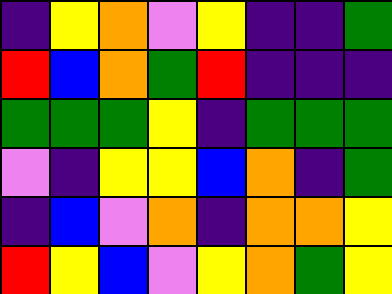[["indigo", "yellow", "orange", "violet", "yellow", "indigo", "indigo", "green"], ["red", "blue", "orange", "green", "red", "indigo", "indigo", "indigo"], ["green", "green", "green", "yellow", "indigo", "green", "green", "green"], ["violet", "indigo", "yellow", "yellow", "blue", "orange", "indigo", "green"], ["indigo", "blue", "violet", "orange", "indigo", "orange", "orange", "yellow"], ["red", "yellow", "blue", "violet", "yellow", "orange", "green", "yellow"]]